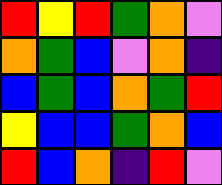[["red", "yellow", "red", "green", "orange", "violet"], ["orange", "green", "blue", "violet", "orange", "indigo"], ["blue", "green", "blue", "orange", "green", "red"], ["yellow", "blue", "blue", "green", "orange", "blue"], ["red", "blue", "orange", "indigo", "red", "violet"]]